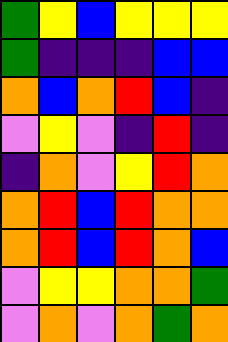[["green", "yellow", "blue", "yellow", "yellow", "yellow"], ["green", "indigo", "indigo", "indigo", "blue", "blue"], ["orange", "blue", "orange", "red", "blue", "indigo"], ["violet", "yellow", "violet", "indigo", "red", "indigo"], ["indigo", "orange", "violet", "yellow", "red", "orange"], ["orange", "red", "blue", "red", "orange", "orange"], ["orange", "red", "blue", "red", "orange", "blue"], ["violet", "yellow", "yellow", "orange", "orange", "green"], ["violet", "orange", "violet", "orange", "green", "orange"]]